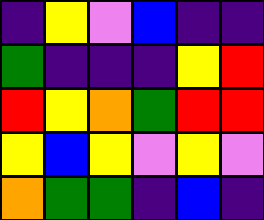[["indigo", "yellow", "violet", "blue", "indigo", "indigo"], ["green", "indigo", "indigo", "indigo", "yellow", "red"], ["red", "yellow", "orange", "green", "red", "red"], ["yellow", "blue", "yellow", "violet", "yellow", "violet"], ["orange", "green", "green", "indigo", "blue", "indigo"]]